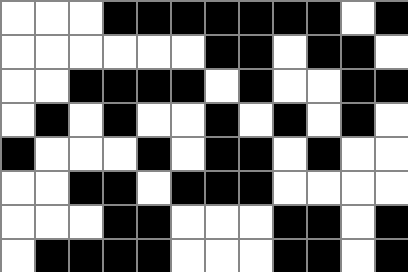[["white", "white", "white", "black", "black", "black", "black", "black", "black", "black", "white", "black"], ["white", "white", "white", "white", "white", "white", "black", "black", "white", "black", "black", "white"], ["white", "white", "black", "black", "black", "black", "white", "black", "white", "white", "black", "black"], ["white", "black", "white", "black", "white", "white", "black", "white", "black", "white", "black", "white"], ["black", "white", "white", "white", "black", "white", "black", "black", "white", "black", "white", "white"], ["white", "white", "black", "black", "white", "black", "black", "black", "white", "white", "white", "white"], ["white", "white", "white", "black", "black", "white", "white", "white", "black", "black", "white", "black"], ["white", "black", "black", "black", "black", "white", "white", "white", "black", "black", "white", "black"]]